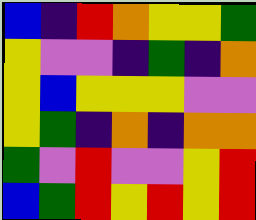[["blue", "indigo", "red", "orange", "yellow", "yellow", "green"], ["yellow", "violet", "violet", "indigo", "green", "indigo", "orange"], ["yellow", "blue", "yellow", "yellow", "yellow", "violet", "violet"], ["yellow", "green", "indigo", "orange", "indigo", "orange", "orange"], ["green", "violet", "red", "violet", "violet", "yellow", "red"], ["blue", "green", "red", "yellow", "red", "yellow", "red"]]